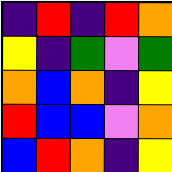[["indigo", "red", "indigo", "red", "orange"], ["yellow", "indigo", "green", "violet", "green"], ["orange", "blue", "orange", "indigo", "yellow"], ["red", "blue", "blue", "violet", "orange"], ["blue", "red", "orange", "indigo", "yellow"]]